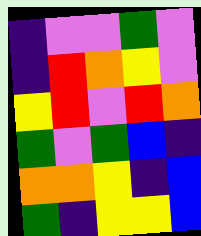[["indigo", "violet", "violet", "green", "violet"], ["indigo", "red", "orange", "yellow", "violet"], ["yellow", "red", "violet", "red", "orange"], ["green", "violet", "green", "blue", "indigo"], ["orange", "orange", "yellow", "indigo", "blue"], ["green", "indigo", "yellow", "yellow", "blue"]]